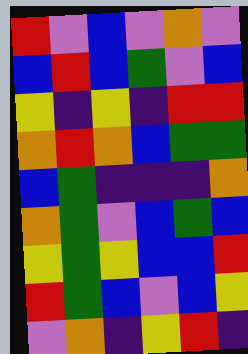[["red", "violet", "blue", "violet", "orange", "violet"], ["blue", "red", "blue", "green", "violet", "blue"], ["yellow", "indigo", "yellow", "indigo", "red", "red"], ["orange", "red", "orange", "blue", "green", "green"], ["blue", "green", "indigo", "indigo", "indigo", "orange"], ["orange", "green", "violet", "blue", "green", "blue"], ["yellow", "green", "yellow", "blue", "blue", "red"], ["red", "green", "blue", "violet", "blue", "yellow"], ["violet", "orange", "indigo", "yellow", "red", "indigo"]]